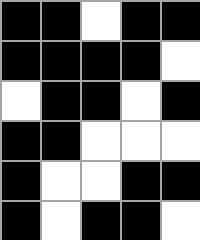[["black", "black", "white", "black", "black"], ["black", "black", "black", "black", "white"], ["white", "black", "black", "white", "black"], ["black", "black", "white", "white", "white"], ["black", "white", "white", "black", "black"], ["black", "white", "black", "black", "white"]]